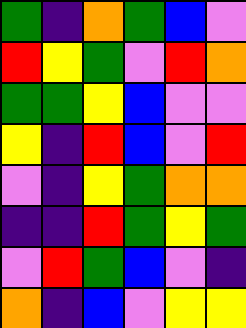[["green", "indigo", "orange", "green", "blue", "violet"], ["red", "yellow", "green", "violet", "red", "orange"], ["green", "green", "yellow", "blue", "violet", "violet"], ["yellow", "indigo", "red", "blue", "violet", "red"], ["violet", "indigo", "yellow", "green", "orange", "orange"], ["indigo", "indigo", "red", "green", "yellow", "green"], ["violet", "red", "green", "blue", "violet", "indigo"], ["orange", "indigo", "blue", "violet", "yellow", "yellow"]]